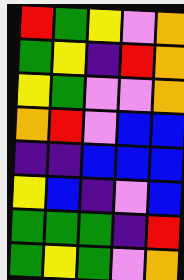[["red", "green", "yellow", "violet", "orange"], ["green", "yellow", "indigo", "red", "orange"], ["yellow", "green", "violet", "violet", "orange"], ["orange", "red", "violet", "blue", "blue"], ["indigo", "indigo", "blue", "blue", "blue"], ["yellow", "blue", "indigo", "violet", "blue"], ["green", "green", "green", "indigo", "red"], ["green", "yellow", "green", "violet", "orange"]]